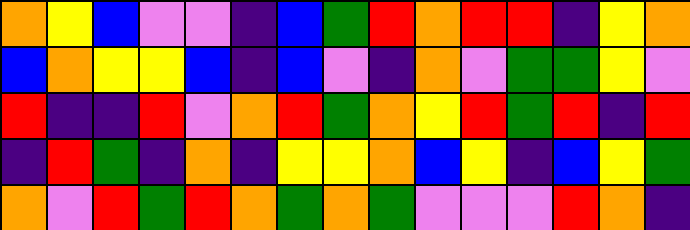[["orange", "yellow", "blue", "violet", "violet", "indigo", "blue", "green", "red", "orange", "red", "red", "indigo", "yellow", "orange"], ["blue", "orange", "yellow", "yellow", "blue", "indigo", "blue", "violet", "indigo", "orange", "violet", "green", "green", "yellow", "violet"], ["red", "indigo", "indigo", "red", "violet", "orange", "red", "green", "orange", "yellow", "red", "green", "red", "indigo", "red"], ["indigo", "red", "green", "indigo", "orange", "indigo", "yellow", "yellow", "orange", "blue", "yellow", "indigo", "blue", "yellow", "green"], ["orange", "violet", "red", "green", "red", "orange", "green", "orange", "green", "violet", "violet", "violet", "red", "orange", "indigo"]]